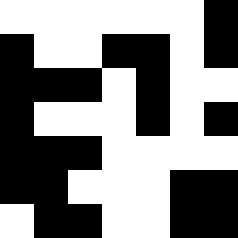[["white", "white", "white", "white", "white", "white", "black"], ["black", "white", "white", "black", "black", "white", "black"], ["black", "black", "black", "white", "black", "white", "white"], ["black", "white", "white", "white", "black", "white", "black"], ["black", "black", "black", "white", "white", "white", "white"], ["black", "black", "white", "white", "white", "black", "black"], ["white", "black", "black", "white", "white", "black", "black"]]